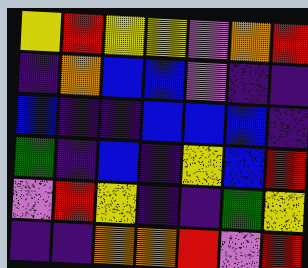[["yellow", "red", "yellow", "yellow", "violet", "orange", "red"], ["indigo", "orange", "blue", "blue", "violet", "indigo", "indigo"], ["blue", "indigo", "indigo", "blue", "blue", "blue", "indigo"], ["green", "indigo", "blue", "indigo", "yellow", "blue", "red"], ["violet", "red", "yellow", "indigo", "indigo", "green", "yellow"], ["indigo", "indigo", "orange", "orange", "red", "violet", "red"]]